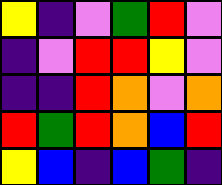[["yellow", "indigo", "violet", "green", "red", "violet"], ["indigo", "violet", "red", "red", "yellow", "violet"], ["indigo", "indigo", "red", "orange", "violet", "orange"], ["red", "green", "red", "orange", "blue", "red"], ["yellow", "blue", "indigo", "blue", "green", "indigo"]]